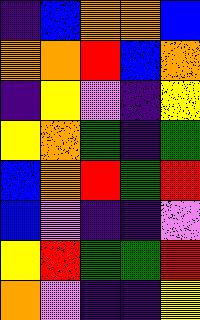[["indigo", "blue", "orange", "orange", "blue"], ["orange", "orange", "red", "blue", "orange"], ["indigo", "yellow", "violet", "indigo", "yellow"], ["yellow", "orange", "green", "indigo", "green"], ["blue", "orange", "red", "green", "red"], ["blue", "violet", "indigo", "indigo", "violet"], ["yellow", "red", "green", "green", "red"], ["orange", "violet", "indigo", "indigo", "yellow"]]